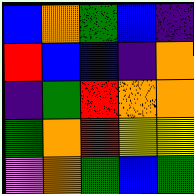[["blue", "orange", "green", "blue", "indigo"], ["red", "blue", "blue", "indigo", "orange"], ["indigo", "green", "red", "orange", "orange"], ["green", "orange", "red", "yellow", "yellow"], ["violet", "orange", "green", "blue", "green"]]